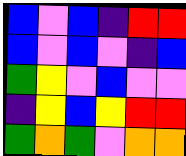[["blue", "violet", "blue", "indigo", "red", "red"], ["blue", "violet", "blue", "violet", "indigo", "blue"], ["green", "yellow", "violet", "blue", "violet", "violet"], ["indigo", "yellow", "blue", "yellow", "red", "red"], ["green", "orange", "green", "violet", "orange", "orange"]]